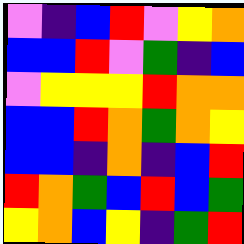[["violet", "indigo", "blue", "red", "violet", "yellow", "orange"], ["blue", "blue", "red", "violet", "green", "indigo", "blue"], ["violet", "yellow", "yellow", "yellow", "red", "orange", "orange"], ["blue", "blue", "red", "orange", "green", "orange", "yellow"], ["blue", "blue", "indigo", "orange", "indigo", "blue", "red"], ["red", "orange", "green", "blue", "red", "blue", "green"], ["yellow", "orange", "blue", "yellow", "indigo", "green", "red"]]